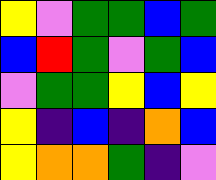[["yellow", "violet", "green", "green", "blue", "green"], ["blue", "red", "green", "violet", "green", "blue"], ["violet", "green", "green", "yellow", "blue", "yellow"], ["yellow", "indigo", "blue", "indigo", "orange", "blue"], ["yellow", "orange", "orange", "green", "indigo", "violet"]]